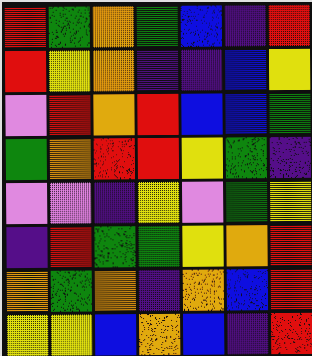[["red", "green", "orange", "green", "blue", "indigo", "red"], ["red", "yellow", "orange", "indigo", "indigo", "blue", "yellow"], ["violet", "red", "orange", "red", "blue", "blue", "green"], ["green", "orange", "red", "red", "yellow", "green", "indigo"], ["violet", "violet", "indigo", "yellow", "violet", "green", "yellow"], ["indigo", "red", "green", "green", "yellow", "orange", "red"], ["orange", "green", "orange", "indigo", "orange", "blue", "red"], ["yellow", "yellow", "blue", "orange", "blue", "indigo", "red"]]